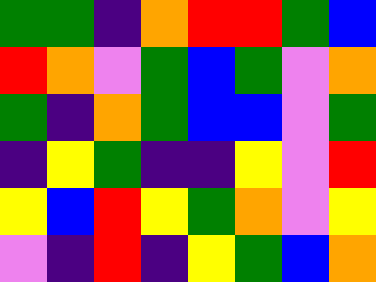[["green", "green", "indigo", "orange", "red", "red", "green", "blue"], ["red", "orange", "violet", "green", "blue", "green", "violet", "orange"], ["green", "indigo", "orange", "green", "blue", "blue", "violet", "green"], ["indigo", "yellow", "green", "indigo", "indigo", "yellow", "violet", "red"], ["yellow", "blue", "red", "yellow", "green", "orange", "violet", "yellow"], ["violet", "indigo", "red", "indigo", "yellow", "green", "blue", "orange"]]